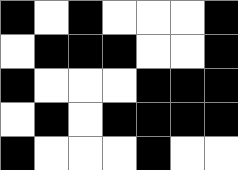[["black", "white", "black", "white", "white", "white", "black"], ["white", "black", "black", "black", "white", "white", "black"], ["black", "white", "white", "white", "black", "black", "black"], ["white", "black", "white", "black", "black", "black", "black"], ["black", "white", "white", "white", "black", "white", "white"]]